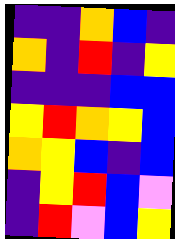[["indigo", "indigo", "orange", "blue", "indigo"], ["orange", "indigo", "red", "indigo", "yellow"], ["indigo", "indigo", "indigo", "blue", "blue"], ["yellow", "red", "orange", "yellow", "blue"], ["orange", "yellow", "blue", "indigo", "blue"], ["indigo", "yellow", "red", "blue", "violet"], ["indigo", "red", "violet", "blue", "yellow"]]